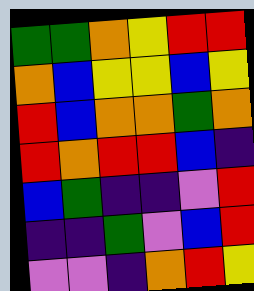[["green", "green", "orange", "yellow", "red", "red"], ["orange", "blue", "yellow", "yellow", "blue", "yellow"], ["red", "blue", "orange", "orange", "green", "orange"], ["red", "orange", "red", "red", "blue", "indigo"], ["blue", "green", "indigo", "indigo", "violet", "red"], ["indigo", "indigo", "green", "violet", "blue", "red"], ["violet", "violet", "indigo", "orange", "red", "yellow"]]